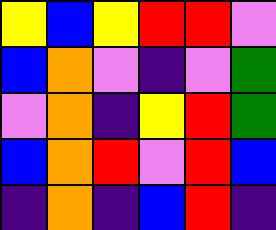[["yellow", "blue", "yellow", "red", "red", "violet"], ["blue", "orange", "violet", "indigo", "violet", "green"], ["violet", "orange", "indigo", "yellow", "red", "green"], ["blue", "orange", "red", "violet", "red", "blue"], ["indigo", "orange", "indigo", "blue", "red", "indigo"]]